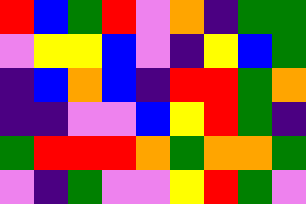[["red", "blue", "green", "red", "violet", "orange", "indigo", "green", "green"], ["violet", "yellow", "yellow", "blue", "violet", "indigo", "yellow", "blue", "green"], ["indigo", "blue", "orange", "blue", "indigo", "red", "red", "green", "orange"], ["indigo", "indigo", "violet", "violet", "blue", "yellow", "red", "green", "indigo"], ["green", "red", "red", "red", "orange", "green", "orange", "orange", "green"], ["violet", "indigo", "green", "violet", "violet", "yellow", "red", "green", "violet"]]